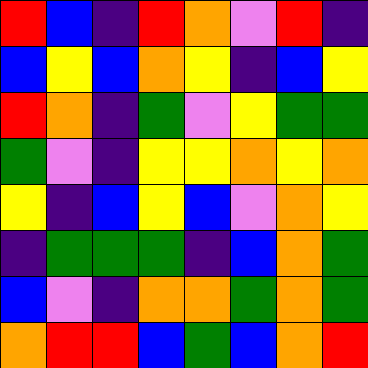[["red", "blue", "indigo", "red", "orange", "violet", "red", "indigo"], ["blue", "yellow", "blue", "orange", "yellow", "indigo", "blue", "yellow"], ["red", "orange", "indigo", "green", "violet", "yellow", "green", "green"], ["green", "violet", "indigo", "yellow", "yellow", "orange", "yellow", "orange"], ["yellow", "indigo", "blue", "yellow", "blue", "violet", "orange", "yellow"], ["indigo", "green", "green", "green", "indigo", "blue", "orange", "green"], ["blue", "violet", "indigo", "orange", "orange", "green", "orange", "green"], ["orange", "red", "red", "blue", "green", "blue", "orange", "red"]]